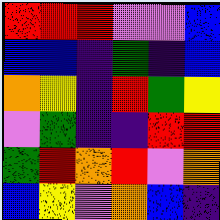[["red", "red", "red", "violet", "violet", "blue"], ["blue", "blue", "indigo", "green", "indigo", "blue"], ["orange", "yellow", "indigo", "red", "green", "yellow"], ["violet", "green", "indigo", "indigo", "red", "red"], ["green", "red", "orange", "red", "violet", "orange"], ["blue", "yellow", "violet", "orange", "blue", "indigo"]]